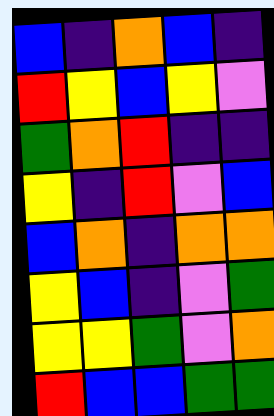[["blue", "indigo", "orange", "blue", "indigo"], ["red", "yellow", "blue", "yellow", "violet"], ["green", "orange", "red", "indigo", "indigo"], ["yellow", "indigo", "red", "violet", "blue"], ["blue", "orange", "indigo", "orange", "orange"], ["yellow", "blue", "indigo", "violet", "green"], ["yellow", "yellow", "green", "violet", "orange"], ["red", "blue", "blue", "green", "green"]]